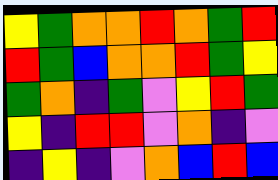[["yellow", "green", "orange", "orange", "red", "orange", "green", "red"], ["red", "green", "blue", "orange", "orange", "red", "green", "yellow"], ["green", "orange", "indigo", "green", "violet", "yellow", "red", "green"], ["yellow", "indigo", "red", "red", "violet", "orange", "indigo", "violet"], ["indigo", "yellow", "indigo", "violet", "orange", "blue", "red", "blue"]]